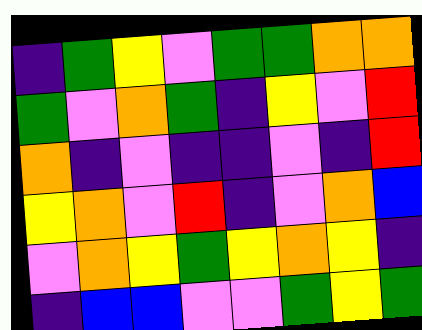[["indigo", "green", "yellow", "violet", "green", "green", "orange", "orange"], ["green", "violet", "orange", "green", "indigo", "yellow", "violet", "red"], ["orange", "indigo", "violet", "indigo", "indigo", "violet", "indigo", "red"], ["yellow", "orange", "violet", "red", "indigo", "violet", "orange", "blue"], ["violet", "orange", "yellow", "green", "yellow", "orange", "yellow", "indigo"], ["indigo", "blue", "blue", "violet", "violet", "green", "yellow", "green"]]